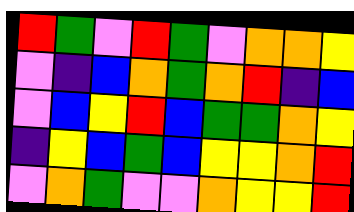[["red", "green", "violet", "red", "green", "violet", "orange", "orange", "yellow"], ["violet", "indigo", "blue", "orange", "green", "orange", "red", "indigo", "blue"], ["violet", "blue", "yellow", "red", "blue", "green", "green", "orange", "yellow"], ["indigo", "yellow", "blue", "green", "blue", "yellow", "yellow", "orange", "red"], ["violet", "orange", "green", "violet", "violet", "orange", "yellow", "yellow", "red"]]